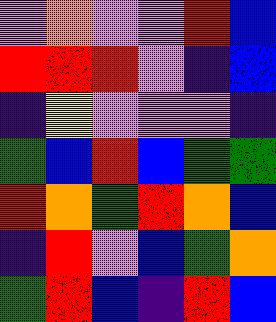[["violet", "orange", "violet", "violet", "red", "blue"], ["red", "red", "red", "violet", "indigo", "blue"], ["indigo", "yellow", "violet", "violet", "violet", "indigo"], ["green", "blue", "red", "blue", "green", "green"], ["red", "orange", "green", "red", "orange", "blue"], ["indigo", "red", "violet", "blue", "green", "orange"], ["green", "red", "blue", "indigo", "red", "blue"]]